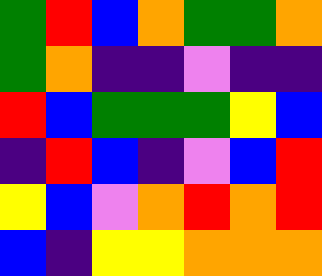[["green", "red", "blue", "orange", "green", "green", "orange"], ["green", "orange", "indigo", "indigo", "violet", "indigo", "indigo"], ["red", "blue", "green", "green", "green", "yellow", "blue"], ["indigo", "red", "blue", "indigo", "violet", "blue", "red"], ["yellow", "blue", "violet", "orange", "red", "orange", "red"], ["blue", "indigo", "yellow", "yellow", "orange", "orange", "orange"]]